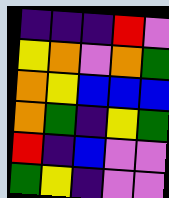[["indigo", "indigo", "indigo", "red", "violet"], ["yellow", "orange", "violet", "orange", "green"], ["orange", "yellow", "blue", "blue", "blue"], ["orange", "green", "indigo", "yellow", "green"], ["red", "indigo", "blue", "violet", "violet"], ["green", "yellow", "indigo", "violet", "violet"]]